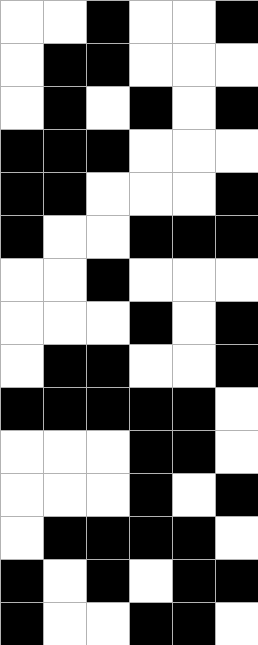[["white", "white", "black", "white", "white", "black"], ["white", "black", "black", "white", "white", "white"], ["white", "black", "white", "black", "white", "black"], ["black", "black", "black", "white", "white", "white"], ["black", "black", "white", "white", "white", "black"], ["black", "white", "white", "black", "black", "black"], ["white", "white", "black", "white", "white", "white"], ["white", "white", "white", "black", "white", "black"], ["white", "black", "black", "white", "white", "black"], ["black", "black", "black", "black", "black", "white"], ["white", "white", "white", "black", "black", "white"], ["white", "white", "white", "black", "white", "black"], ["white", "black", "black", "black", "black", "white"], ["black", "white", "black", "white", "black", "black"], ["black", "white", "white", "black", "black", "white"]]